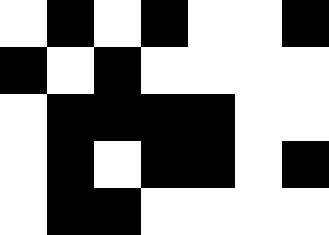[["white", "black", "white", "black", "white", "white", "black"], ["black", "white", "black", "white", "white", "white", "white"], ["white", "black", "black", "black", "black", "white", "white"], ["white", "black", "white", "black", "black", "white", "black"], ["white", "black", "black", "white", "white", "white", "white"]]